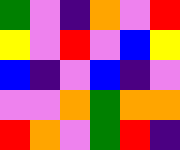[["green", "violet", "indigo", "orange", "violet", "red"], ["yellow", "violet", "red", "violet", "blue", "yellow"], ["blue", "indigo", "violet", "blue", "indigo", "violet"], ["violet", "violet", "orange", "green", "orange", "orange"], ["red", "orange", "violet", "green", "red", "indigo"]]